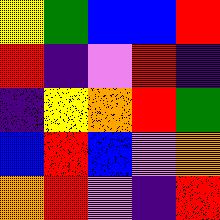[["yellow", "green", "blue", "blue", "red"], ["red", "indigo", "violet", "red", "indigo"], ["indigo", "yellow", "orange", "red", "green"], ["blue", "red", "blue", "violet", "orange"], ["orange", "red", "violet", "indigo", "red"]]